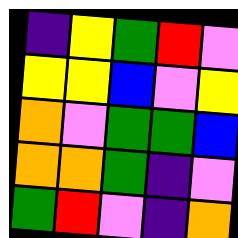[["indigo", "yellow", "green", "red", "violet"], ["yellow", "yellow", "blue", "violet", "yellow"], ["orange", "violet", "green", "green", "blue"], ["orange", "orange", "green", "indigo", "violet"], ["green", "red", "violet", "indigo", "orange"]]